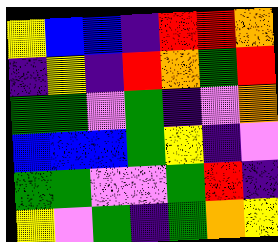[["yellow", "blue", "blue", "indigo", "red", "red", "orange"], ["indigo", "yellow", "indigo", "red", "orange", "green", "red"], ["green", "green", "violet", "green", "indigo", "violet", "orange"], ["blue", "blue", "blue", "green", "yellow", "indigo", "violet"], ["green", "green", "violet", "violet", "green", "red", "indigo"], ["yellow", "violet", "green", "indigo", "green", "orange", "yellow"]]